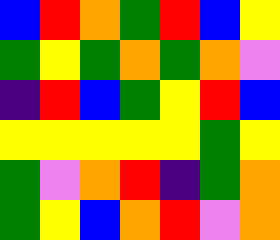[["blue", "red", "orange", "green", "red", "blue", "yellow"], ["green", "yellow", "green", "orange", "green", "orange", "violet"], ["indigo", "red", "blue", "green", "yellow", "red", "blue"], ["yellow", "yellow", "yellow", "yellow", "yellow", "green", "yellow"], ["green", "violet", "orange", "red", "indigo", "green", "orange"], ["green", "yellow", "blue", "orange", "red", "violet", "orange"]]